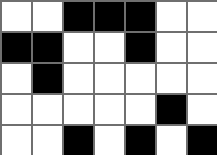[["white", "white", "black", "black", "black", "white", "white"], ["black", "black", "white", "white", "black", "white", "white"], ["white", "black", "white", "white", "white", "white", "white"], ["white", "white", "white", "white", "white", "black", "white"], ["white", "white", "black", "white", "black", "white", "black"]]